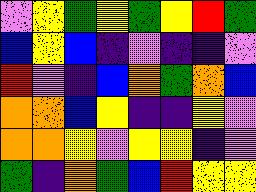[["violet", "yellow", "green", "yellow", "green", "yellow", "red", "green"], ["blue", "yellow", "blue", "indigo", "violet", "indigo", "indigo", "violet"], ["red", "violet", "indigo", "blue", "orange", "green", "orange", "blue"], ["orange", "orange", "blue", "yellow", "indigo", "indigo", "yellow", "violet"], ["orange", "orange", "yellow", "violet", "yellow", "yellow", "indigo", "violet"], ["green", "indigo", "orange", "green", "blue", "red", "yellow", "yellow"]]